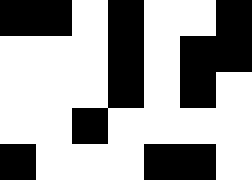[["black", "black", "white", "black", "white", "white", "black"], ["white", "white", "white", "black", "white", "black", "black"], ["white", "white", "white", "black", "white", "black", "white"], ["white", "white", "black", "white", "white", "white", "white"], ["black", "white", "white", "white", "black", "black", "white"]]